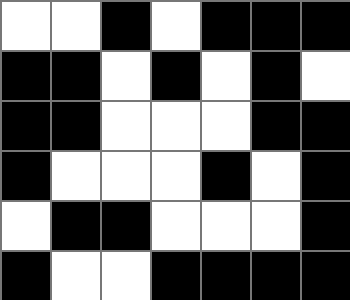[["white", "white", "black", "white", "black", "black", "black"], ["black", "black", "white", "black", "white", "black", "white"], ["black", "black", "white", "white", "white", "black", "black"], ["black", "white", "white", "white", "black", "white", "black"], ["white", "black", "black", "white", "white", "white", "black"], ["black", "white", "white", "black", "black", "black", "black"]]